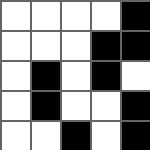[["white", "white", "white", "white", "black"], ["white", "white", "white", "black", "black"], ["white", "black", "white", "black", "white"], ["white", "black", "white", "white", "black"], ["white", "white", "black", "white", "black"]]